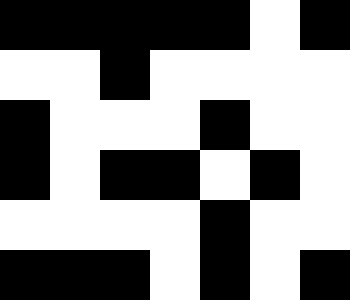[["black", "black", "black", "black", "black", "white", "black"], ["white", "white", "black", "white", "white", "white", "white"], ["black", "white", "white", "white", "black", "white", "white"], ["black", "white", "black", "black", "white", "black", "white"], ["white", "white", "white", "white", "black", "white", "white"], ["black", "black", "black", "white", "black", "white", "black"]]